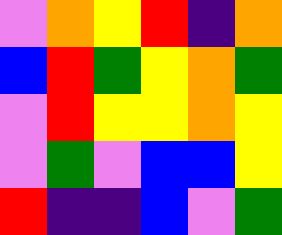[["violet", "orange", "yellow", "red", "indigo", "orange"], ["blue", "red", "green", "yellow", "orange", "green"], ["violet", "red", "yellow", "yellow", "orange", "yellow"], ["violet", "green", "violet", "blue", "blue", "yellow"], ["red", "indigo", "indigo", "blue", "violet", "green"]]